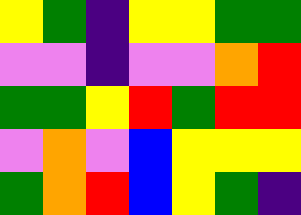[["yellow", "green", "indigo", "yellow", "yellow", "green", "green"], ["violet", "violet", "indigo", "violet", "violet", "orange", "red"], ["green", "green", "yellow", "red", "green", "red", "red"], ["violet", "orange", "violet", "blue", "yellow", "yellow", "yellow"], ["green", "orange", "red", "blue", "yellow", "green", "indigo"]]